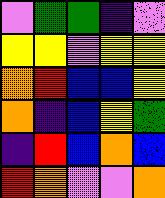[["violet", "green", "green", "indigo", "violet"], ["yellow", "yellow", "violet", "yellow", "yellow"], ["orange", "red", "blue", "blue", "yellow"], ["orange", "indigo", "blue", "yellow", "green"], ["indigo", "red", "blue", "orange", "blue"], ["red", "orange", "violet", "violet", "orange"]]